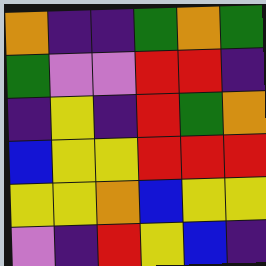[["orange", "indigo", "indigo", "green", "orange", "green"], ["green", "violet", "violet", "red", "red", "indigo"], ["indigo", "yellow", "indigo", "red", "green", "orange"], ["blue", "yellow", "yellow", "red", "red", "red"], ["yellow", "yellow", "orange", "blue", "yellow", "yellow"], ["violet", "indigo", "red", "yellow", "blue", "indigo"]]